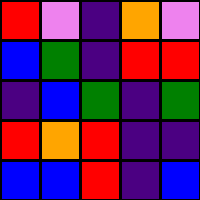[["red", "violet", "indigo", "orange", "violet"], ["blue", "green", "indigo", "red", "red"], ["indigo", "blue", "green", "indigo", "green"], ["red", "orange", "red", "indigo", "indigo"], ["blue", "blue", "red", "indigo", "blue"]]